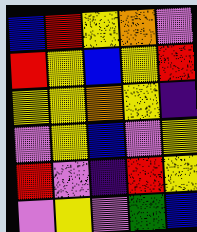[["blue", "red", "yellow", "orange", "violet"], ["red", "yellow", "blue", "yellow", "red"], ["yellow", "yellow", "orange", "yellow", "indigo"], ["violet", "yellow", "blue", "violet", "yellow"], ["red", "violet", "indigo", "red", "yellow"], ["violet", "yellow", "violet", "green", "blue"]]